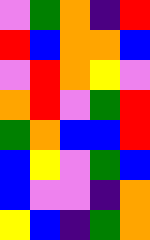[["violet", "green", "orange", "indigo", "red"], ["red", "blue", "orange", "orange", "blue"], ["violet", "red", "orange", "yellow", "violet"], ["orange", "red", "violet", "green", "red"], ["green", "orange", "blue", "blue", "red"], ["blue", "yellow", "violet", "green", "blue"], ["blue", "violet", "violet", "indigo", "orange"], ["yellow", "blue", "indigo", "green", "orange"]]